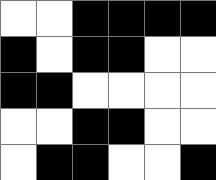[["white", "white", "black", "black", "black", "black"], ["black", "white", "black", "black", "white", "white"], ["black", "black", "white", "white", "white", "white"], ["white", "white", "black", "black", "white", "white"], ["white", "black", "black", "white", "white", "black"]]